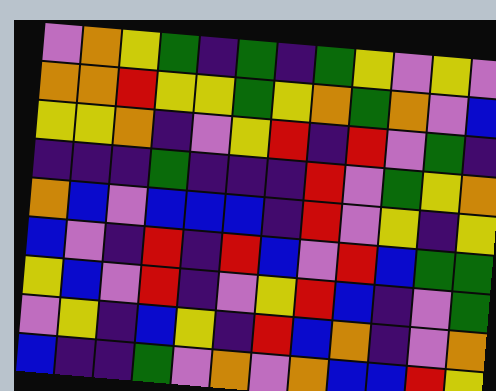[["violet", "orange", "yellow", "green", "indigo", "green", "indigo", "green", "yellow", "violet", "yellow", "violet"], ["orange", "orange", "red", "yellow", "yellow", "green", "yellow", "orange", "green", "orange", "violet", "blue"], ["yellow", "yellow", "orange", "indigo", "violet", "yellow", "red", "indigo", "red", "violet", "green", "indigo"], ["indigo", "indigo", "indigo", "green", "indigo", "indigo", "indigo", "red", "violet", "green", "yellow", "orange"], ["orange", "blue", "violet", "blue", "blue", "blue", "indigo", "red", "violet", "yellow", "indigo", "yellow"], ["blue", "violet", "indigo", "red", "indigo", "red", "blue", "violet", "red", "blue", "green", "green"], ["yellow", "blue", "violet", "red", "indigo", "violet", "yellow", "red", "blue", "indigo", "violet", "green"], ["violet", "yellow", "indigo", "blue", "yellow", "indigo", "red", "blue", "orange", "indigo", "violet", "orange"], ["blue", "indigo", "indigo", "green", "violet", "orange", "violet", "orange", "blue", "blue", "red", "yellow"]]